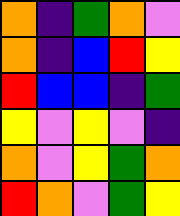[["orange", "indigo", "green", "orange", "violet"], ["orange", "indigo", "blue", "red", "yellow"], ["red", "blue", "blue", "indigo", "green"], ["yellow", "violet", "yellow", "violet", "indigo"], ["orange", "violet", "yellow", "green", "orange"], ["red", "orange", "violet", "green", "yellow"]]